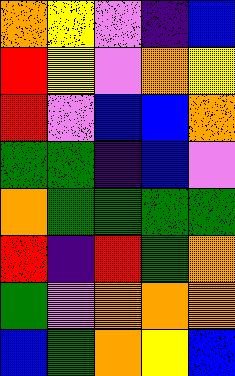[["orange", "yellow", "violet", "indigo", "blue"], ["red", "yellow", "violet", "orange", "yellow"], ["red", "violet", "blue", "blue", "orange"], ["green", "green", "indigo", "blue", "violet"], ["orange", "green", "green", "green", "green"], ["red", "indigo", "red", "green", "orange"], ["green", "violet", "orange", "orange", "orange"], ["blue", "green", "orange", "yellow", "blue"]]